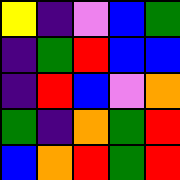[["yellow", "indigo", "violet", "blue", "green"], ["indigo", "green", "red", "blue", "blue"], ["indigo", "red", "blue", "violet", "orange"], ["green", "indigo", "orange", "green", "red"], ["blue", "orange", "red", "green", "red"]]